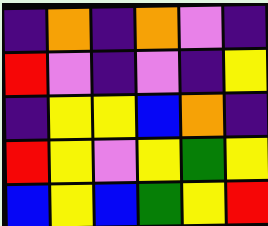[["indigo", "orange", "indigo", "orange", "violet", "indigo"], ["red", "violet", "indigo", "violet", "indigo", "yellow"], ["indigo", "yellow", "yellow", "blue", "orange", "indigo"], ["red", "yellow", "violet", "yellow", "green", "yellow"], ["blue", "yellow", "blue", "green", "yellow", "red"]]